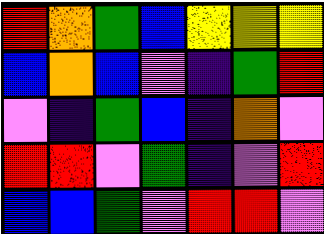[["red", "orange", "green", "blue", "yellow", "yellow", "yellow"], ["blue", "orange", "blue", "violet", "indigo", "green", "red"], ["violet", "indigo", "green", "blue", "indigo", "orange", "violet"], ["red", "red", "violet", "green", "indigo", "violet", "red"], ["blue", "blue", "green", "violet", "red", "red", "violet"]]